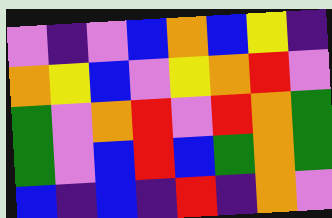[["violet", "indigo", "violet", "blue", "orange", "blue", "yellow", "indigo"], ["orange", "yellow", "blue", "violet", "yellow", "orange", "red", "violet"], ["green", "violet", "orange", "red", "violet", "red", "orange", "green"], ["green", "violet", "blue", "red", "blue", "green", "orange", "green"], ["blue", "indigo", "blue", "indigo", "red", "indigo", "orange", "violet"]]